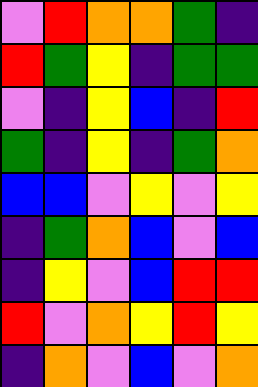[["violet", "red", "orange", "orange", "green", "indigo"], ["red", "green", "yellow", "indigo", "green", "green"], ["violet", "indigo", "yellow", "blue", "indigo", "red"], ["green", "indigo", "yellow", "indigo", "green", "orange"], ["blue", "blue", "violet", "yellow", "violet", "yellow"], ["indigo", "green", "orange", "blue", "violet", "blue"], ["indigo", "yellow", "violet", "blue", "red", "red"], ["red", "violet", "orange", "yellow", "red", "yellow"], ["indigo", "orange", "violet", "blue", "violet", "orange"]]